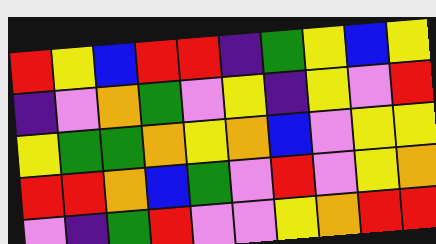[["red", "yellow", "blue", "red", "red", "indigo", "green", "yellow", "blue", "yellow"], ["indigo", "violet", "orange", "green", "violet", "yellow", "indigo", "yellow", "violet", "red"], ["yellow", "green", "green", "orange", "yellow", "orange", "blue", "violet", "yellow", "yellow"], ["red", "red", "orange", "blue", "green", "violet", "red", "violet", "yellow", "orange"], ["violet", "indigo", "green", "red", "violet", "violet", "yellow", "orange", "red", "red"]]